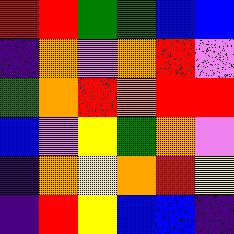[["red", "red", "green", "green", "blue", "blue"], ["indigo", "orange", "violet", "orange", "red", "violet"], ["green", "orange", "red", "orange", "red", "red"], ["blue", "violet", "yellow", "green", "orange", "violet"], ["indigo", "orange", "yellow", "orange", "red", "yellow"], ["indigo", "red", "yellow", "blue", "blue", "indigo"]]